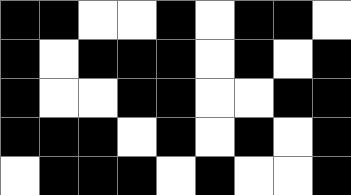[["black", "black", "white", "white", "black", "white", "black", "black", "white"], ["black", "white", "black", "black", "black", "white", "black", "white", "black"], ["black", "white", "white", "black", "black", "white", "white", "black", "black"], ["black", "black", "black", "white", "black", "white", "black", "white", "black"], ["white", "black", "black", "black", "white", "black", "white", "white", "black"]]